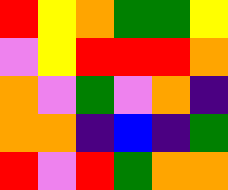[["red", "yellow", "orange", "green", "green", "yellow"], ["violet", "yellow", "red", "red", "red", "orange"], ["orange", "violet", "green", "violet", "orange", "indigo"], ["orange", "orange", "indigo", "blue", "indigo", "green"], ["red", "violet", "red", "green", "orange", "orange"]]